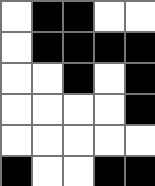[["white", "black", "black", "white", "white"], ["white", "black", "black", "black", "black"], ["white", "white", "black", "white", "black"], ["white", "white", "white", "white", "black"], ["white", "white", "white", "white", "white"], ["black", "white", "white", "black", "black"]]